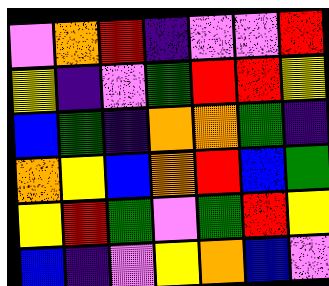[["violet", "orange", "red", "indigo", "violet", "violet", "red"], ["yellow", "indigo", "violet", "green", "red", "red", "yellow"], ["blue", "green", "indigo", "orange", "orange", "green", "indigo"], ["orange", "yellow", "blue", "orange", "red", "blue", "green"], ["yellow", "red", "green", "violet", "green", "red", "yellow"], ["blue", "indigo", "violet", "yellow", "orange", "blue", "violet"]]